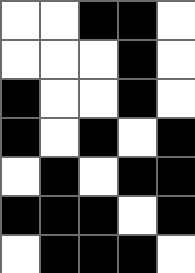[["white", "white", "black", "black", "white"], ["white", "white", "white", "black", "white"], ["black", "white", "white", "black", "white"], ["black", "white", "black", "white", "black"], ["white", "black", "white", "black", "black"], ["black", "black", "black", "white", "black"], ["white", "black", "black", "black", "white"]]